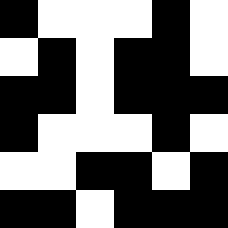[["black", "white", "white", "white", "black", "white"], ["white", "black", "white", "black", "black", "white"], ["black", "black", "white", "black", "black", "black"], ["black", "white", "white", "white", "black", "white"], ["white", "white", "black", "black", "white", "black"], ["black", "black", "white", "black", "black", "black"]]